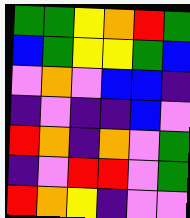[["green", "green", "yellow", "orange", "red", "green"], ["blue", "green", "yellow", "yellow", "green", "blue"], ["violet", "orange", "violet", "blue", "blue", "indigo"], ["indigo", "violet", "indigo", "indigo", "blue", "violet"], ["red", "orange", "indigo", "orange", "violet", "green"], ["indigo", "violet", "red", "red", "violet", "green"], ["red", "orange", "yellow", "indigo", "violet", "violet"]]